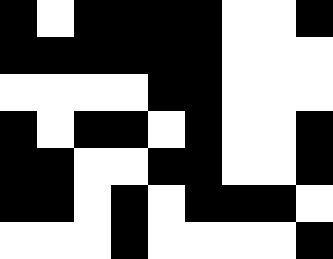[["black", "white", "black", "black", "black", "black", "white", "white", "black"], ["black", "black", "black", "black", "black", "black", "white", "white", "white"], ["white", "white", "white", "white", "black", "black", "white", "white", "white"], ["black", "white", "black", "black", "white", "black", "white", "white", "black"], ["black", "black", "white", "white", "black", "black", "white", "white", "black"], ["black", "black", "white", "black", "white", "black", "black", "black", "white"], ["white", "white", "white", "black", "white", "white", "white", "white", "black"]]